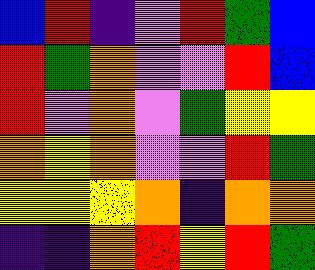[["blue", "red", "indigo", "violet", "red", "green", "blue"], ["red", "green", "orange", "violet", "violet", "red", "blue"], ["red", "violet", "orange", "violet", "green", "yellow", "yellow"], ["orange", "yellow", "orange", "violet", "violet", "red", "green"], ["yellow", "yellow", "yellow", "orange", "indigo", "orange", "orange"], ["indigo", "indigo", "orange", "red", "yellow", "red", "green"]]